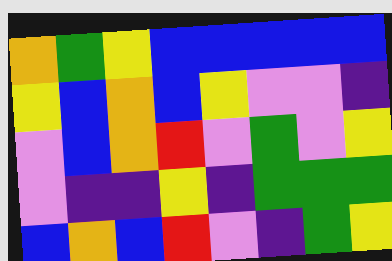[["orange", "green", "yellow", "blue", "blue", "blue", "blue", "blue"], ["yellow", "blue", "orange", "blue", "yellow", "violet", "violet", "indigo"], ["violet", "blue", "orange", "red", "violet", "green", "violet", "yellow"], ["violet", "indigo", "indigo", "yellow", "indigo", "green", "green", "green"], ["blue", "orange", "blue", "red", "violet", "indigo", "green", "yellow"]]